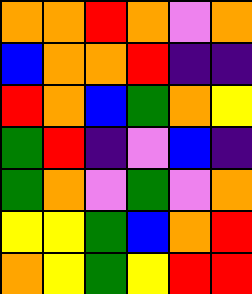[["orange", "orange", "red", "orange", "violet", "orange"], ["blue", "orange", "orange", "red", "indigo", "indigo"], ["red", "orange", "blue", "green", "orange", "yellow"], ["green", "red", "indigo", "violet", "blue", "indigo"], ["green", "orange", "violet", "green", "violet", "orange"], ["yellow", "yellow", "green", "blue", "orange", "red"], ["orange", "yellow", "green", "yellow", "red", "red"]]